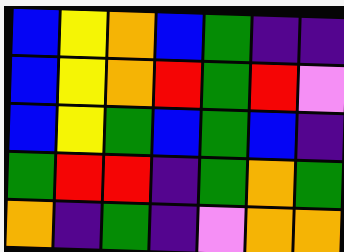[["blue", "yellow", "orange", "blue", "green", "indigo", "indigo"], ["blue", "yellow", "orange", "red", "green", "red", "violet"], ["blue", "yellow", "green", "blue", "green", "blue", "indigo"], ["green", "red", "red", "indigo", "green", "orange", "green"], ["orange", "indigo", "green", "indigo", "violet", "orange", "orange"]]